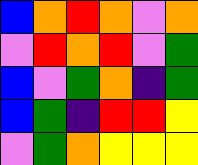[["blue", "orange", "red", "orange", "violet", "orange"], ["violet", "red", "orange", "red", "violet", "green"], ["blue", "violet", "green", "orange", "indigo", "green"], ["blue", "green", "indigo", "red", "red", "yellow"], ["violet", "green", "orange", "yellow", "yellow", "yellow"]]